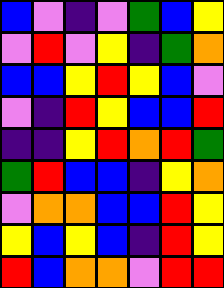[["blue", "violet", "indigo", "violet", "green", "blue", "yellow"], ["violet", "red", "violet", "yellow", "indigo", "green", "orange"], ["blue", "blue", "yellow", "red", "yellow", "blue", "violet"], ["violet", "indigo", "red", "yellow", "blue", "blue", "red"], ["indigo", "indigo", "yellow", "red", "orange", "red", "green"], ["green", "red", "blue", "blue", "indigo", "yellow", "orange"], ["violet", "orange", "orange", "blue", "blue", "red", "yellow"], ["yellow", "blue", "yellow", "blue", "indigo", "red", "yellow"], ["red", "blue", "orange", "orange", "violet", "red", "red"]]